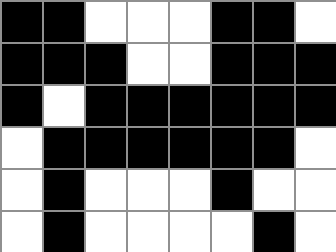[["black", "black", "white", "white", "white", "black", "black", "white"], ["black", "black", "black", "white", "white", "black", "black", "black"], ["black", "white", "black", "black", "black", "black", "black", "black"], ["white", "black", "black", "black", "black", "black", "black", "white"], ["white", "black", "white", "white", "white", "black", "white", "white"], ["white", "black", "white", "white", "white", "white", "black", "white"]]